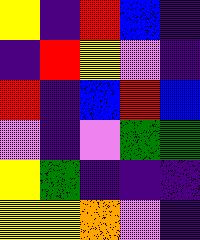[["yellow", "indigo", "red", "blue", "indigo"], ["indigo", "red", "yellow", "violet", "indigo"], ["red", "indigo", "blue", "red", "blue"], ["violet", "indigo", "violet", "green", "green"], ["yellow", "green", "indigo", "indigo", "indigo"], ["yellow", "yellow", "orange", "violet", "indigo"]]